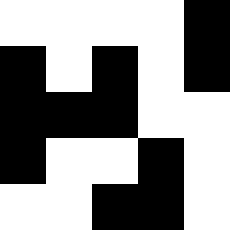[["white", "white", "white", "white", "black"], ["black", "white", "black", "white", "black"], ["black", "black", "black", "white", "white"], ["black", "white", "white", "black", "white"], ["white", "white", "black", "black", "white"]]